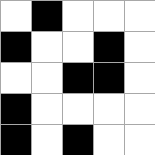[["white", "black", "white", "white", "white"], ["black", "white", "white", "black", "white"], ["white", "white", "black", "black", "white"], ["black", "white", "white", "white", "white"], ["black", "white", "black", "white", "white"]]